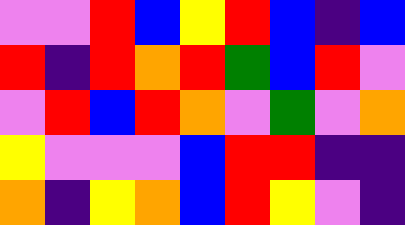[["violet", "violet", "red", "blue", "yellow", "red", "blue", "indigo", "blue"], ["red", "indigo", "red", "orange", "red", "green", "blue", "red", "violet"], ["violet", "red", "blue", "red", "orange", "violet", "green", "violet", "orange"], ["yellow", "violet", "violet", "violet", "blue", "red", "red", "indigo", "indigo"], ["orange", "indigo", "yellow", "orange", "blue", "red", "yellow", "violet", "indigo"]]